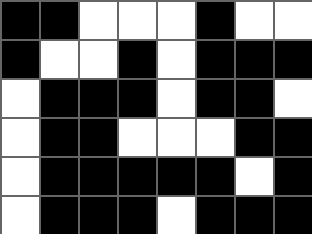[["black", "black", "white", "white", "white", "black", "white", "white"], ["black", "white", "white", "black", "white", "black", "black", "black"], ["white", "black", "black", "black", "white", "black", "black", "white"], ["white", "black", "black", "white", "white", "white", "black", "black"], ["white", "black", "black", "black", "black", "black", "white", "black"], ["white", "black", "black", "black", "white", "black", "black", "black"]]